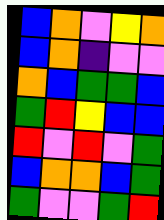[["blue", "orange", "violet", "yellow", "orange"], ["blue", "orange", "indigo", "violet", "violet"], ["orange", "blue", "green", "green", "blue"], ["green", "red", "yellow", "blue", "blue"], ["red", "violet", "red", "violet", "green"], ["blue", "orange", "orange", "blue", "green"], ["green", "violet", "violet", "green", "red"]]